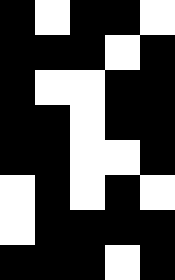[["black", "white", "black", "black", "white"], ["black", "black", "black", "white", "black"], ["black", "white", "white", "black", "black"], ["black", "black", "white", "black", "black"], ["black", "black", "white", "white", "black"], ["white", "black", "white", "black", "white"], ["white", "black", "black", "black", "black"], ["black", "black", "black", "white", "black"]]